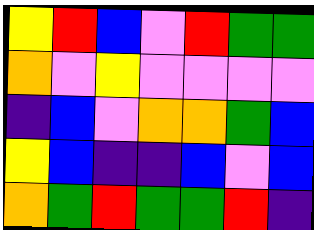[["yellow", "red", "blue", "violet", "red", "green", "green"], ["orange", "violet", "yellow", "violet", "violet", "violet", "violet"], ["indigo", "blue", "violet", "orange", "orange", "green", "blue"], ["yellow", "blue", "indigo", "indigo", "blue", "violet", "blue"], ["orange", "green", "red", "green", "green", "red", "indigo"]]